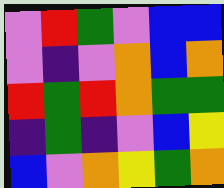[["violet", "red", "green", "violet", "blue", "blue"], ["violet", "indigo", "violet", "orange", "blue", "orange"], ["red", "green", "red", "orange", "green", "green"], ["indigo", "green", "indigo", "violet", "blue", "yellow"], ["blue", "violet", "orange", "yellow", "green", "orange"]]